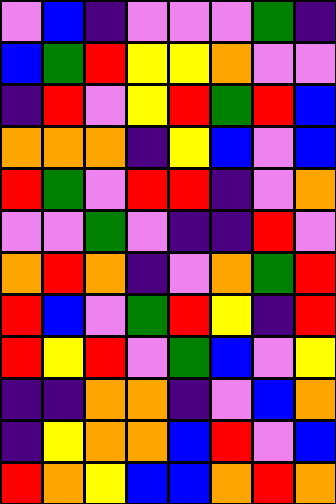[["violet", "blue", "indigo", "violet", "violet", "violet", "green", "indigo"], ["blue", "green", "red", "yellow", "yellow", "orange", "violet", "violet"], ["indigo", "red", "violet", "yellow", "red", "green", "red", "blue"], ["orange", "orange", "orange", "indigo", "yellow", "blue", "violet", "blue"], ["red", "green", "violet", "red", "red", "indigo", "violet", "orange"], ["violet", "violet", "green", "violet", "indigo", "indigo", "red", "violet"], ["orange", "red", "orange", "indigo", "violet", "orange", "green", "red"], ["red", "blue", "violet", "green", "red", "yellow", "indigo", "red"], ["red", "yellow", "red", "violet", "green", "blue", "violet", "yellow"], ["indigo", "indigo", "orange", "orange", "indigo", "violet", "blue", "orange"], ["indigo", "yellow", "orange", "orange", "blue", "red", "violet", "blue"], ["red", "orange", "yellow", "blue", "blue", "orange", "red", "orange"]]